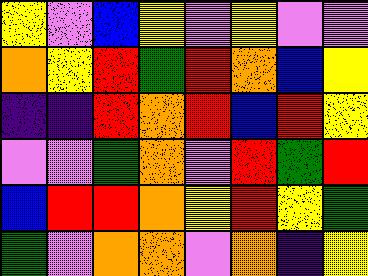[["yellow", "violet", "blue", "yellow", "violet", "yellow", "violet", "violet"], ["orange", "yellow", "red", "green", "red", "orange", "blue", "yellow"], ["indigo", "indigo", "red", "orange", "red", "blue", "red", "yellow"], ["violet", "violet", "green", "orange", "violet", "red", "green", "red"], ["blue", "red", "red", "orange", "yellow", "red", "yellow", "green"], ["green", "violet", "orange", "orange", "violet", "orange", "indigo", "yellow"]]